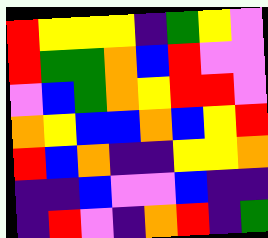[["red", "yellow", "yellow", "yellow", "indigo", "green", "yellow", "violet"], ["red", "green", "green", "orange", "blue", "red", "violet", "violet"], ["violet", "blue", "green", "orange", "yellow", "red", "red", "violet"], ["orange", "yellow", "blue", "blue", "orange", "blue", "yellow", "red"], ["red", "blue", "orange", "indigo", "indigo", "yellow", "yellow", "orange"], ["indigo", "indigo", "blue", "violet", "violet", "blue", "indigo", "indigo"], ["indigo", "red", "violet", "indigo", "orange", "red", "indigo", "green"]]